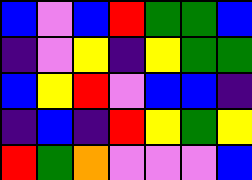[["blue", "violet", "blue", "red", "green", "green", "blue"], ["indigo", "violet", "yellow", "indigo", "yellow", "green", "green"], ["blue", "yellow", "red", "violet", "blue", "blue", "indigo"], ["indigo", "blue", "indigo", "red", "yellow", "green", "yellow"], ["red", "green", "orange", "violet", "violet", "violet", "blue"]]